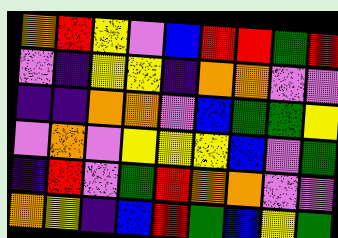[["orange", "red", "yellow", "violet", "blue", "red", "red", "green", "red"], ["violet", "indigo", "yellow", "yellow", "indigo", "orange", "orange", "violet", "violet"], ["indigo", "indigo", "orange", "orange", "violet", "blue", "green", "green", "yellow"], ["violet", "orange", "violet", "yellow", "yellow", "yellow", "blue", "violet", "green"], ["indigo", "red", "violet", "green", "red", "orange", "orange", "violet", "violet"], ["orange", "yellow", "indigo", "blue", "red", "green", "blue", "yellow", "green"]]